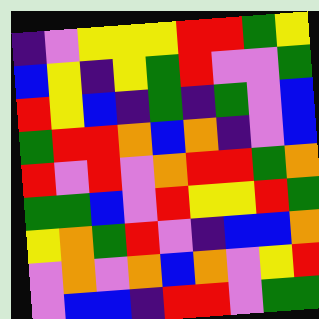[["indigo", "violet", "yellow", "yellow", "yellow", "red", "red", "green", "yellow"], ["blue", "yellow", "indigo", "yellow", "green", "red", "violet", "violet", "green"], ["red", "yellow", "blue", "indigo", "green", "indigo", "green", "violet", "blue"], ["green", "red", "red", "orange", "blue", "orange", "indigo", "violet", "blue"], ["red", "violet", "red", "violet", "orange", "red", "red", "green", "orange"], ["green", "green", "blue", "violet", "red", "yellow", "yellow", "red", "green"], ["yellow", "orange", "green", "red", "violet", "indigo", "blue", "blue", "orange"], ["violet", "orange", "violet", "orange", "blue", "orange", "violet", "yellow", "red"], ["violet", "blue", "blue", "indigo", "red", "red", "violet", "green", "green"]]